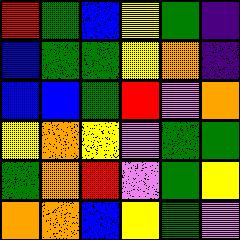[["red", "green", "blue", "yellow", "green", "indigo"], ["blue", "green", "green", "yellow", "orange", "indigo"], ["blue", "blue", "green", "red", "violet", "orange"], ["yellow", "orange", "yellow", "violet", "green", "green"], ["green", "orange", "red", "violet", "green", "yellow"], ["orange", "orange", "blue", "yellow", "green", "violet"]]